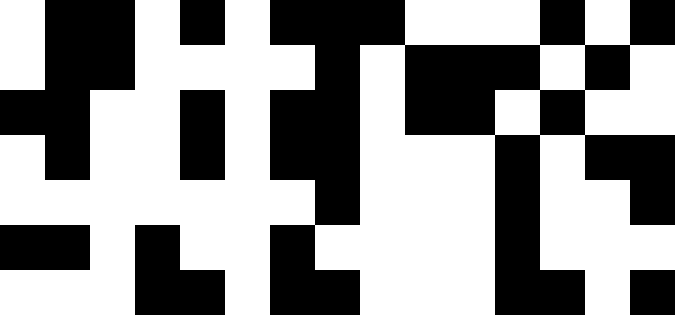[["white", "black", "black", "white", "black", "white", "black", "black", "black", "white", "white", "white", "black", "white", "black"], ["white", "black", "black", "white", "white", "white", "white", "black", "white", "black", "black", "black", "white", "black", "white"], ["black", "black", "white", "white", "black", "white", "black", "black", "white", "black", "black", "white", "black", "white", "white"], ["white", "black", "white", "white", "black", "white", "black", "black", "white", "white", "white", "black", "white", "black", "black"], ["white", "white", "white", "white", "white", "white", "white", "black", "white", "white", "white", "black", "white", "white", "black"], ["black", "black", "white", "black", "white", "white", "black", "white", "white", "white", "white", "black", "white", "white", "white"], ["white", "white", "white", "black", "black", "white", "black", "black", "white", "white", "white", "black", "black", "white", "black"]]